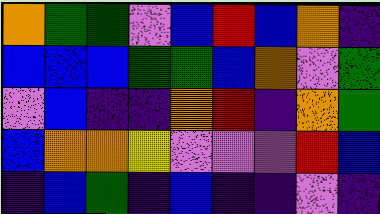[["orange", "green", "green", "violet", "blue", "red", "blue", "orange", "indigo"], ["blue", "blue", "blue", "green", "green", "blue", "orange", "violet", "green"], ["violet", "blue", "indigo", "indigo", "orange", "red", "indigo", "orange", "green"], ["blue", "orange", "orange", "yellow", "violet", "violet", "violet", "red", "blue"], ["indigo", "blue", "green", "indigo", "blue", "indigo", "indigo", "violet", "indigo"]]